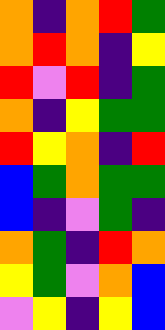[["orange", "indigo", "orange", "red", "green"], ["orange", "red", "orange", "indigo", "yellow"], ["red", "violet", "red", "indigo", "green"], ["orange", "indigo", "yellow", "green", "green"], ["red", "yellow", "orange", "indigo", "red"], ["blue", "green", "orange", "green", "green"], ["blue", "indigo", "violet", "green", "indigo"], ["orange", "green", "indigo", "red", "orange"], ["yellow", "green", "violet", "orange", "blue"], ["violet", "yellow", "indigo", "yellow", "blue"]]